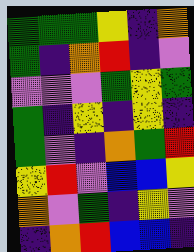[["green", "green", "green", "yellow", "indigo", "orange"], ["green", "indigo", "orange", "red", "indigo", "violet"], ["violet", "violet", "violet", "green", "yellow", "green"], ["green", "indigo", "yellow", "indigo", "yellow", "indigo"], ["green", "violet", "indigo", "orange", "green", "red"], ["yellow", "red", "violet", "blue", "blue", "yellow"], ["orange", "violet", "green", "indigo", "yellow", "violet"], ["indigo", "orange", "red", "blue", "blue", "indigo"]]